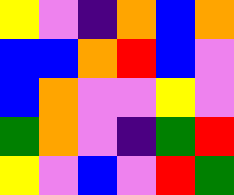[["yellow", "violet", "indigo", "orange", "blue", "orange"], ["blue", "blue", "orange", "red", "blue", "violet"], ["blue", "orange", "violet", "violet", "yellow", "violet"], ["green", "orange", "violet", "indigo", "green", "red"], ["yellow", "violet", "blue", "violet", "red", "green"]]